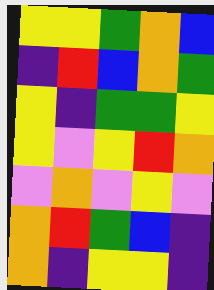[["yellow", "yellow", "green", "orange", "blue"], ["indigo", "red", "blue", "orange", "green"], ["yellow", "indigo", "green", "green", "yellow"], ["yellow", "violet", "yellow", "red", "orange"], ["violet", "orange", "violet", "yellow", "violet"], ["orange", "red", "green", "blue", "indigo"], ["orange", "indigo", "yellow", "yellow", "indigo"]]